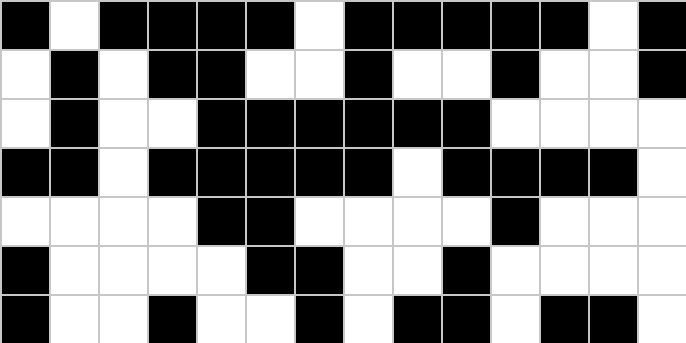[["black", "white", "black", "black", "black", "black", "white", "black", "black", "black", "black", "black", "white", "black"], ["white", "black", "white", "black", "black", "white", "white", "black", "white", "white", "black", "white", "white", "black"], ["white", "black", "white", "white", "black", "black", "black", "black", "black", "black", "white", "white", "white", "white"], ["black", "black", "white", "black", "black", "black", "black", "black", "white", "black", "black", "black", "black", "white"], ["white", "white", "white", "white", "black", "black", "white", "white", "white", "white", "black", "white", "white", "white"], ["black", "white", "white", "white", "white", "black", "black", "white", "white", "black", "white", "white", "white", "white"], ["black", "white", "white", "black", "white", "white", "black", "white", "black", "black", "white", "black", "black", "white"]]